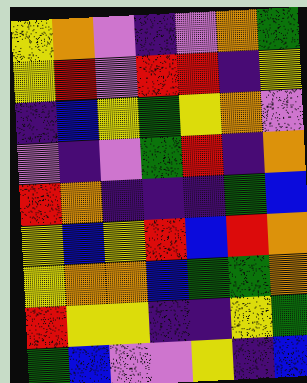[["yellow", "orange", "violet", "indigo", "violet", "orange", "green"], ["yellow", "red", "violet", "red", "red", "indigo", "yellow"], ["indigo", "blue", "yellow", "green", "yellow", "orange", "violet"], ["violet", "indigo", "violet", "green", "red", "indigo", "orange"], ["red", "orange", "indigo", "indigo", "indigo", "green", "blue"], ["yellow", "blue", "yellow", "red", "blue", "red", "orange"], ["yellow", "orange", "orange", "blue", "green", "green", "orange"], ["red", "yellow", "yellow", "indigo", "indigo", "yellow", "green"], ["green", "blue", "violet", "violet", "yellow", "indigo", "blue"]]